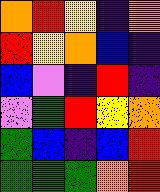[["orange", "red", "yellow", "indigo", "orange"], ["red", "yellow", "orange", "blue", "indigo"], ["blue", "violet", "indigo", "red", "indigo"], ["violet", "green", "red", "yellow", "orange"], ["green", "blue", "indigo", "blue", "red"], ["green", "green", "green", "orange", "red"]]